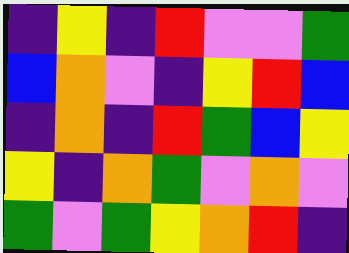[["indigo", "yellow", "indigo", "red", "violet", "violet", "green"], ["blue", "orange", "violet", "indigo", "yellow", "red", "blue"], ["indigo", "orange", "indigo", "red", "green", "blue", "yellow"], ["yellow", "indigo", "orange", "green", "violet", "orange", "violet"], ["green", "violet", "green", "yellow", "orange", "red", "indigo"]]